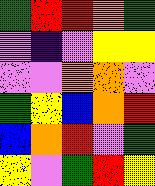[["green", "red", "red", "orange", "green"], ["violet", "indigo", "violet", "yellow", "yellow"], ["violet", "violet", "orange", "orange", "violet"], ["green", "yellow", "blue", "orange", "red"], ["blue", "orange", "red", "violet", "green"], ["yellow", "violet", "green", "red", "yellow"]]